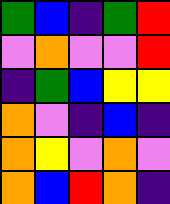[["green", "blue", "indigo", "green", "red"], ["violet", "orange", "violet", "violet", "red"], ["indigo", "green", "blue", "yellow", "yellow"], ["orange", "violet", "indigo", "blue", "indigo"], ["orange", "yellow", "violet", "orange", "violet"], ["orange", "blue", "red", "orange", "indigo"]]